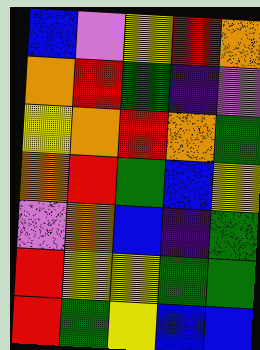[["blue", "violet", "yellow", "red", "orange"], ["orange", "red", "green", "indigo", "violet"], ["yellow", "orange", "red", "orange", "green"], ["orange", "red", "green", "blue", "yellow"], ["violet", "orange", "blue", "indigo", "green"], ["red", "yellow", "yellow", "green", "green"], ["red", "green", "yellow", "blue", "blue"]]